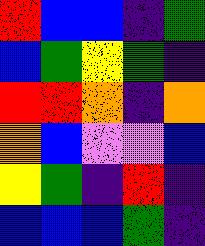[["red", "blue", "blue", "indigo", "green"], ["blue", "green", "yellow", "green", "indigo"], ["red", "red", "orange", "indigo", "orange"], ["orange", "blue", "violet", "violet", "blue"], ["yellow", "green", "indigo", "red", "indigo"], ["blue", "blue", "blue", "green", "indigo"]]